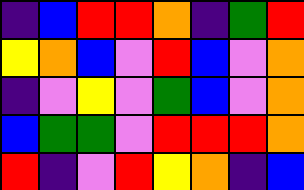[["indigo", "blue", "red", "red", "orange", "indigo", "green", "red"], ["yellow", "orange", "blue", "violet", "red", "blue", "violet", "orange"], ["indigo", "violet", "yellow", "violet", "green", "blue", "violet", "orange"], ["blue", "green", "green", "violet", "red", "red", "red", "orange"], ["red", "indigo", "violet", "red", "yellow", "orange", "indigo", "blue"]]